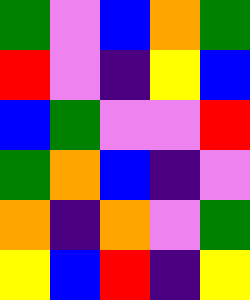[["green", "violet", "blue", "orange", "green"], ["red", "violet", "indigo", "yellow", "blue"], ["blue", "green", "violet", "violet", "red"], ["green", "orange", "blue", "indigo", "violet"], ["orange", "indigo", "orange", "violet", "green"], ["yellow", "blue", "red", "indigo", "yellow"]]